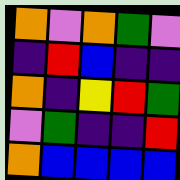[["orange", "violet", "orange", "green", "violet"], ["indigo", "red", "blue", "indigo", "indigo"], ["orange", "indigo", "yellow", "red", "green"], ["violet", "green", "indigo", "indigo", "red"], ["orange", "blue", "blue", "blue", "blue"]]